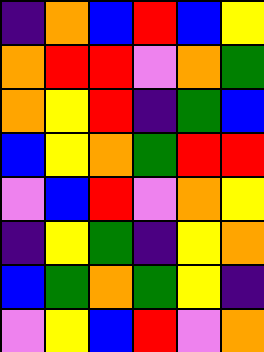[["indigo", "orange", "blue", "red", "blue", "yellow"], ["orange", "red", "red", "violet", "orange", "green"], ["orange", "yellow", "red", "indigo", "green", "blue"], ["blue", "yellow", "orange", "green", "red", "red"], ["violet", "blue", "red", "violet", "orange", "yellow"], ["indigo", "yellow", "green", "indigo", "yellow", "orange"], ["blue", "green", "orange", "green", "yellow", "indigo"], ["violet", "yellow", "blue", "red", "violet", "orange"]]